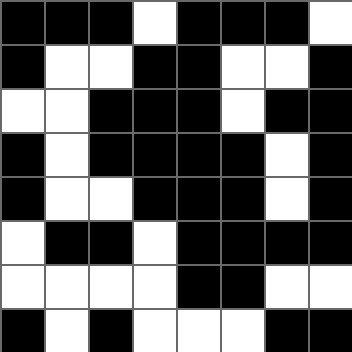[["black", "black", "black", "white", "black", "black", "black", "white"], ["black", "white", "white", "black", "black", "white", "white", "black"], ["white", "white", "black", "black", "black", "white", "black", "black"], ["black", "white", "black", "black", "black", "black", "white", "black"], ["black", "white", "white", "black", "black", "black", "white", "black"], ["white", "black", "black", "white", "black", "black", "black", "black"], ["white", "white", "white", "white", "black", "black", "white", "white"], ["black", "white", "black", "white", "white", "white", "black", "black"]]